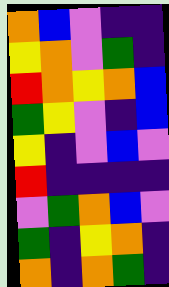[["orange", "blue", "violet", "indigo", "indigo"], ["yellow", "orange", "violet", "green", "indigo"], ["red", "orange", "yellow", "orange", "blue"], ["green", "yellow", "violet", "indigo", "blue"], ["yellow", "indigo", "violet", "blue", "violet"], ["red", "indigo", "indigo", "indigo", "indigo"], ["violet", "green", "orange", "blue", "violet"], ["green", "indigo", "yellow", "orange", "indigo"], ["orange", "indigo", "orange", "green", "indigo"]]